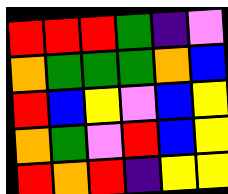[["red", "red", "red", "green", "indigo", "violet"], ["orange", "green", "green", "green", "orange", "blue"], ["red", "blue", "yellow", "violet", "blue", "yellow"], ["orange", "green", "violet", "red", "blue", "yellow"], ["red", "orange", "red", "indigo", "yellow", "yellow"]]